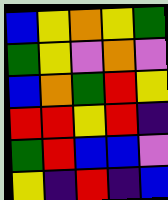[["blue", "yellow", "orange", "yellow", "green"], ["green", "yellow", "violet", "orange", "violet"], ["blue", "orange", "green", "red", "yellow"], ["red", "red", "yellow", "red", "indigo"], ["green", "red", "blue", "blue", "violet"], ["yellow", "indigo", "red", "indigo", "blue"]]